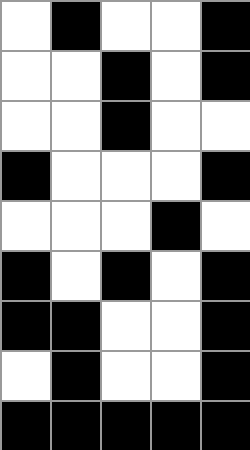[["white", "black", "white", "white", "black"], ["white", "white", "black", "white", "black"], ["white", "white", "black", "white", "white"], ["black", "white", "white", "white", "black"], ["white", "white", "white", "black", "white"], ["black", "white", "black", "white", "black"], ["black", "black", "white", "white", "black"], ["white", "black", "white", "white", "black"], ["black", "black", "black", "black", "black"]]